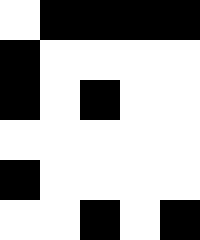[["white", "black", "black", "black", "black"], ["black", "white", "white", "white", "white"], ["black", "white", "black", "white", "white"], ["white", "white", "white", "white", "white"], ["black", "white", "white", "white", "white"], ["white", "white", "black", "white", "black"]]